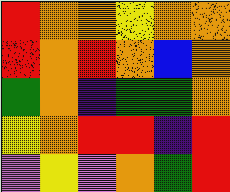[["red", "orange", "orange", "yellow", "orange", "orange"], ["red", "orange", "red", "orange", "blue", "orange"], ["green", "orange", "indigo", "green", "green", "orange"], ["yellow", "orange", "red", "red", "indigo", "red"], ["violet", "yellow", "violet", "orange", "green", "red"]]